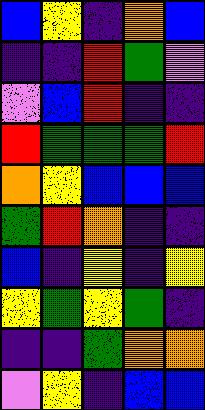[["blue", "yellow", "indigo", "orange", "blue"], ["indigo", "indigo", "red", "green", "violet"], ["violet", "blue", "red", "indigo", "indigo"], ["red", "green", "green", "green", "red"], ["orange", "yellow", "blue", "blue", "blue"], ["green", "red", "orange", "indigo", "indigo"], ["blue", "indigo", "yellow", "indigo", "yellow"], ["yellow", "green", "yellow", "green", "indigo"], ["indigo", "indigo", "green", "orange", "orange"], ["violet", "yellow", "indigo", "blue", "blue"]]